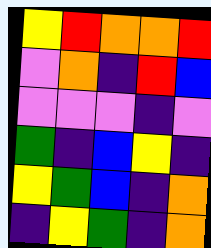[["yellow", "red", "orange", "orange", "red"], ["violet", "orange", "indigo", "red", "blue"], ["violet", "violet", "violet", "indigo", "violet"], ["green", "indigo", "blue", "yellow", "indigo"], ["yellow", "green", "blue", "indigo", "orange"], ["indigo", "yellow", "green", "indigo", "orange"]]